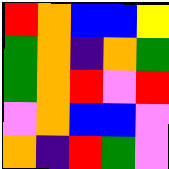[["red", "orange", "blue", "blue", "yellow"], ["green", "orange", "indigo", "orange", "green"], ["green", "orange", "red", "violet", "red"], ["violet", "orange", "blue", "blue", "violet"], ["orange", "indigo", "red", "green", "violet"]]